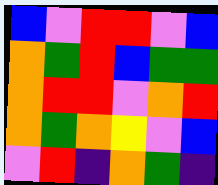[["blue", "violet", "red", "red", "violet", "blue"], ["orange", "green", "red", "blue", "green", "green"], ["orange", "red", "red", "violet", "orange", "red"], ["orange", "green", "orange", "yellow", "violet", "blue"], ["violet", "red", "indigo", "orange", "green", "indigo"]]